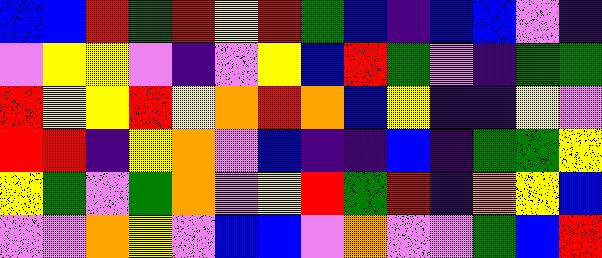[["blue", "blue", "red", "green", "red", "yellow", "red", "green", "blue", "indigo", "blue", "blue", "violet", "indigo"], ["violet", "yellow", "yellow", "violet", "indigo", "violet", "yellow", "blue", "red", "green", "violet", "indigo", "green", "green"], ["red", "yellow", "yellow", "red", "yellow", "orange", "red", "orange", "blue", "yellow", "indigo", "indigo", "yellow", "violet"], ["red", "red", "indigo", "yellow", "orange", "violet", "blue", "indigo", "indigo", "blue", "indigo", "green", "green", "yellow"], ["yellow", "green", "violet", "green", "orange", "violet", "yellow", "red", "green", "red", "indigo", "orange", "yellow", "blue"], ["violet", "violet", "orange", "yellow", "violet", "blue", "blue", "violet", "orange", "violet", "violet", "green", "blue", "red"]]